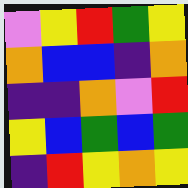[["violet", "yellow", "red", "green", "yellow"], ["orange", "blue", "blue", "indigo", "orange"], ["indigo", "indigo", "orange", "violet", "red"], ["yellow", "blue", "green", "blue", "green"], ["indigo", "red", "yellow", "orange", "yellow"]]